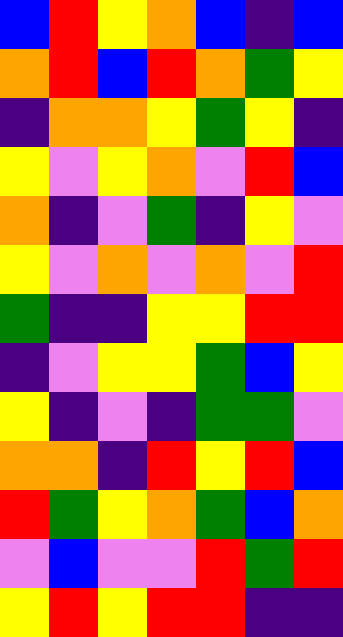[["blue", "red", "yellow", "orange", "blue", "indigo", "blue"], ["orange", "red", "blue", "red", "orange", "green", "yellow"], ["indigo", "orange", "orange", "yellow", "green", "yellow", "indigo"], ["yellow", "violet", "yellow", "orange", "violet", "red", "blue"], ["orange", "indigo", "violet", "green", "indigo", "yellow", "violet"], ["yellow", "violet", "orange", "violet", "orange", "violet", "red"], ["green", "indigo", "indigo", "yellow", "yellow", "red", "red"], ["indigo", "violet", "yellow", "yellow", "green", "blue", "yellow"], ["yellow", "indigo", "violet", "indigo", "green", "green", "violet"], ["orange", "orange", "indigo", "red", "yellow", "red", "blue"], ["red", "green", "yellow", "orange", "green", "blue", "orange"], ["violet", "blue", "violet", "violet", "red", "green", "red"], ["yellow", "red", "yellow", "red", "red", "indigo", "indigo"]]